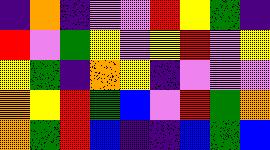[["indigo", "orange", "indigo", "violet", "violet", "red", "yellow", "green", "indigo"], ["red", "violet", "green", "yellow", "violet", "yellow", "red", "violet", "yellow"], ["yellow", "green", "indigo", "orange", "yellow", "indigo", "violet", "violet", "violet"], ["orange", "yellow", "red", "green", "blue", "violet", "red", "green", "orange"], ["orange", "green", "red", "blue", "indigo", "indigo", "blue", "green", "blue"]]